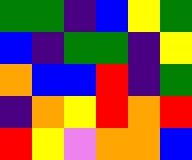[["green", "green", "indigo", "blue", "yellow", "green"], ["blue", "indigo", "green", "green", "indigo", "yellow"], ["orange", "blue", "blue", "red", "indigo", "green"], ["indigo", "orange", "yellow", "red", "orange", "red"], ["red", "yellow", "violet", "orange", "orange", "blue"]]